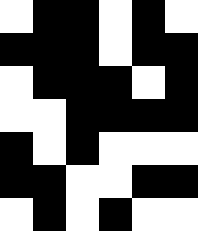[["white", "black", "black", "white", "black", "white"], ["black", "black", "black", "white", "black", "black"], ["white", "black", "black", "black", "white", "black"], ["white", "white", "black", "black", "black", "black"], ["black", "white", "black", "white", "white", "white"], ["black", "black", "white", "white", "black", "black"], ["white", "black", "white", "black", "white", "white"]]